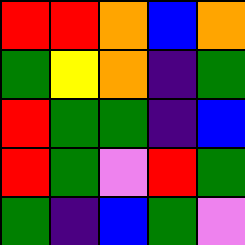[["red", "red", "orange", "blue", "orange"], ["green", "yellow", "orange", "indigo", "green"], ["red", "green", "green", "indigo", "blue"], ["red", "green", "violet", "red", "green"], ["green", "indigo", "blue", "green", "violet"]]